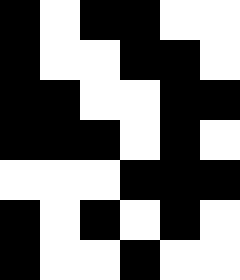[["black", "white", "black", "black", "white", "white"], ["black", "white", "white", "black", "black", "white"], ["black", "black", "white", "white", "black", "black"], ["black", "black", "black", "white", "black", "white"], ["white", "white", "white", "black", "black", "black"], ["black", "white", "black", "white", "black", "white"], ["black", "white", "white", "black", "white", "white"]]